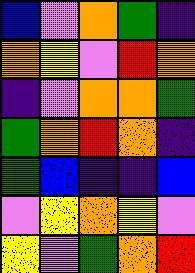[["blue", "violet", "orange", "green", "indigo"], ["orange", "yellow", "violet", "red", "orange"], ["indigo", "violet", "orange", "orange", "green"], ["green", "orange", "red", "orange", "indigo"], ["green", "blue", "indigo", "indigo", "blue"], ["violet", "yellow", "orange", "yellow", "violet"], ["yellow", "violet", "green", "orange", "red"]]